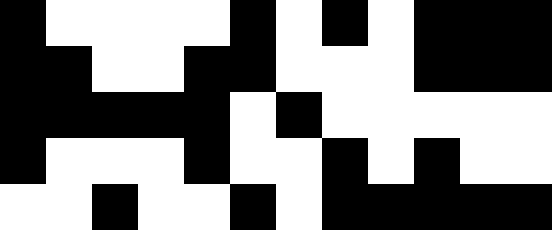[["black", "white", "white", "white", "white", "black", "white", "black", "white", "black", "black", "black"], ["black", "black", "white", "white", "black", "black", "white", "white", "white", "black", "black", "black"], ["black", "black", "black", "black", "black", "white", "black", "white", "white", "white", "white", "white"], ["black", "white", "white", "white", "black", "white", "white", "black", "white", "black", "white", "white"], ["white", "white", "black", "white", "white", "black", "white", "black", "black", "black", "black", "black"]]